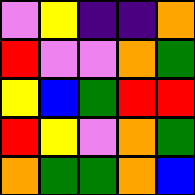[["violet", "yellow", "indigo", "indigo", "orange"], ["red", "violet", "violet", "orange", "green"], ["yellow", "blue", "green", "red", "red"], ["red", "yellow", "violet", "orange", "green"], ["orange", "green", "green", "orange", "blue"]]